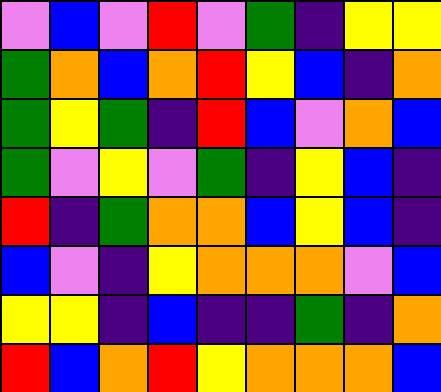[["violet", "blue", "violet", "red", "violet", "green", "indigo", "yellow", "yellow"], ["green", "orange", "blue", "orange", "red", "yellow", "blue", "indigo", "orange"], ["green", "yellow", "green", "indigo", "red", "blue", "violet", "orange", "blue"], ["green", "violet", "yellow", "violet", "green", "indigo", "yellow", "blue", "indigo"], ["red", "indigo", "green", "orange", "orange", "blue", "yellow", "blue", "indigo"], ["blue", "violet", "indigo", "yellow", "orange", "orange", "orange", "violet", "blue"], ["yellow", "yellow", "indigo", "blue", "indigo", "indigo", "green", "indigo", "orange"], ["red", "blue", "orange", "red", "yellow", "orange", "orange", "orange", "blue"]]